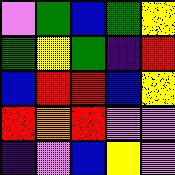[["violet", "green", "blue", "green", "yellow"], ["green", "yellow", "green", "indigo", "red"], ["blue", "red", "red", "blue", "yellow"], ["red", "orange", "red", "violet", "violet"], ["indigo", "violet", "blue", "yellow", "violet"]]